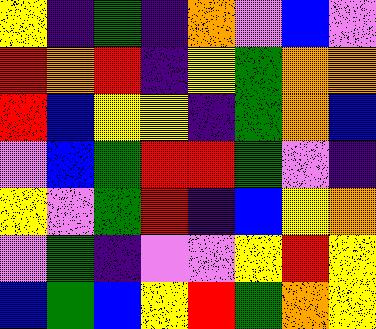[["yellow", "indigo", "green", "indigo", "orange", "violet", "blue", "violet"], ["red", "orange", "red", "indigo", "yellow", "green", "orange", "orange"], ["red", "blue", "yellow", "yellow", "indigo", "green", "orange", "blue"], ["violet", "blue", "green", "red", "red", "green", "violet", "indigo"], ["yellow", "violet", "green", "red", "indigo", "blue", "yellow", "orange"], ["violet", "green", "indigo", "violet", "violet", "yellow", "red", "yellow"], ["blue", "green", "blue", "yellow", "red", "green", "orange", "yellow"]]